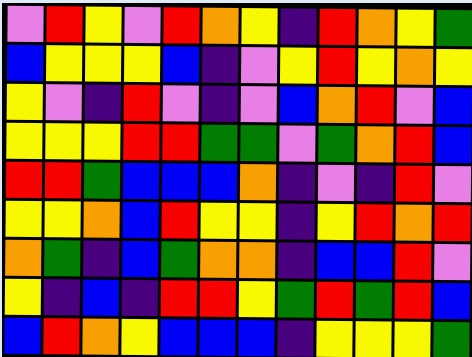[["violet", "red", "yellow", "violet", "red", "orange", "yellow", "indigo", "red", "orange", "yellow", "green"], ["blue", "yellow", "yellow", "yellow", "blue", "indigo", "violet", "yellow", "red", "yellow", "orange", "yellow"], ["yellow", "violet", "indigo", "red", "violet", "indigo", "violet", "blue", "orange", "red", "violet", "blue"], ["yellow", "yellow", "yellow", "red", "red", "green", "green", "violet", "green", "orange", "red", "blue"], ["red", "red", "green", "blue", "blue", "blue", "orange", "indigo", "violet", "indigo", "red", "violet"], ["yellow", "yellow", "orange", "blue", "red", "yellow", "yellow", "indigo", "yellow", "red", "orange", "red"], ["orange", "green", "indigo", "blue", "green", "orange", "orange", "indigo", "blue", "blue", "red", "violet"], ["yellow", "indigo", "blue", "indigo", "red", "red", "yellow", "green", "red", "green", "red", "blue"], ["blue", "red", "orange", "yellow", "blue", "blue", "blue", "indigo", "yellow", "yellow", "yellow", "green"]]